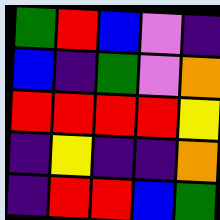[["green", "red", "blue", "violet", "indigo"], ["blue", "indigo", "green", "violet", "orange"], ["red", "red", "red", "red", "yellow"], ["indigo", "yellow", "indigo", "indigo", "orange"], ["indigo", "red", "red", "blue", "green"]]